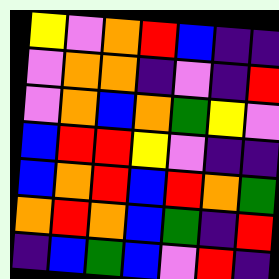[["yellow", "violet", "orange", "red", "blue", "indigo", "indigo"], ["violet", "orange", "orange", "indigo", "violet", "indigo", "red"], ["violet", "orange", "blue", "orange", "green", "yellow", "violet"], ["blue", "red", "red", "yellow", "violet", "indigo", "indigo"], ["blue", "orange", "red", "blue", "red", "orange", "green"], ["orange", "red", "orange", "blue", "green", "indigo", "red"], ["indigo", "blue", "green", "blue", "violet", "red", "indigo"]]